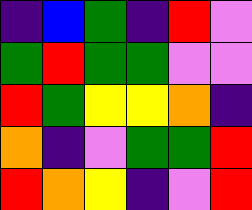[["indigo", "blue", "green", "indigo", "red", "violet"], ["green", "red", "green", "green", "violet", "violet"], ["red", "green", "yellow", "yellow", "orange", "indigo"], ["orange", "indigo", "violet", "green", "green", "red"], ["red", "orange", "yellow", "indigo", "violet", "red"]]